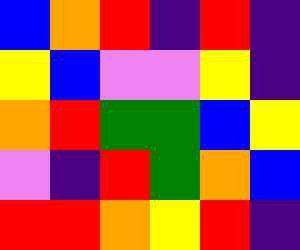[["blue", "orange", "red", "indigo", "red", "indigo"], ["yellow", "blue", "violet", "violet", "yellow", "indigo"], ["orange", "red", "green", "green", "blue", "yellow"], ["violet", "indigo", "red", "green", "orange", "blue"], ["red", "red", "orange", "yellow", "red", "indigo"]]